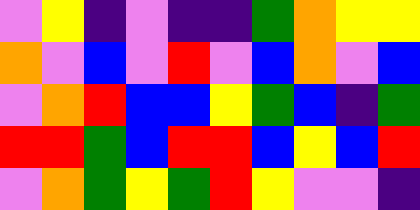[["violet", "yellow", "indigo", "violet", "indigo", "indigo", "green", "orange", "yellow", "yellow"], ["orange", "violet", "blue", "violet", "red", "violet", "blue", "orange", "violet", "blue"], ["violet", "orange", "red", "blue", "blue", "yellow", "green", "blue", "indigo", "green"], ["red", "red", "green", "blue", "red", "red", "blue", "yellow", "blue", "red"], ["violet", "orange", "green", "yellow", "green", "red", "yellow", "violet", "violet", "indigo"]]